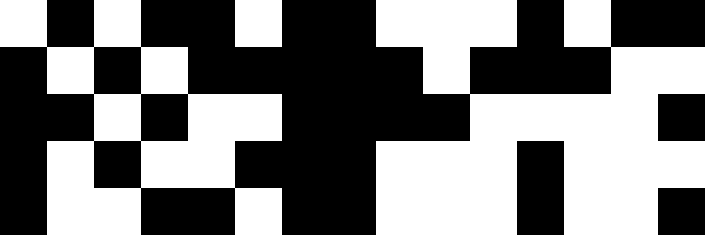[["white", "black", "white", "black", "black", "white", "black", "black", "white", "white", "white", "black", "white", "black", "black"], ["black", "white", "black", "white", "black", "black", "black", "black", "black", "white", "black", "black", "black", "white", "white"], ["black", "black", "white", "black", "white", "white", "black", "black", "black", "black", "white", "white", "white", "white", "black"], ["black", "white", "black", "white", "white", "black", "black", "black", "white", "white", "white", "black", "white", "white", "white"], ["black", "white", "white", "black", "black", "white", "black", "black", "white", "white", "white", "black", "white", "white", "black"]]